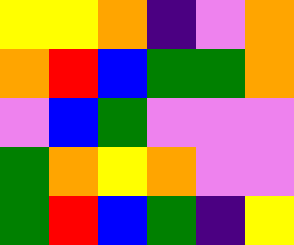[["yellow", "yellow", "orange", "indigo", "violet", "orange"], ["orange", "red", "blue", "green", "green", "orange"], ["violet", "blue", "green", "violet", "violet", "violet"], ["green", "orange", "yellow", "orange", "violet", "violet"], ["green", "red", "blue", "green", "indigo", "yellow"]]